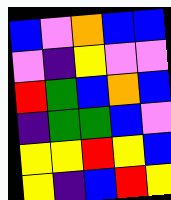[["blue", "violet", "orange", "blue", "blue"], ["violet", "indigo", "yellow", "violet", "violet"], ["red", "green", "blue", "orange", "blue"], ["indigo", "green", "green", "blue", "violet"], ["yellow", "yellow", "red", "yellow", "blue"], ["yellow", "indigo", "blue", "red", "yellow"]]